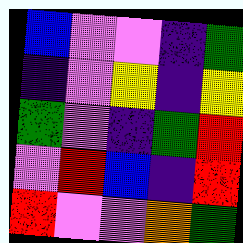[["blue", "violet", "violet", "indigo", "green"], ["indigo", "violet", "yellow", "indigo", "yellow"], ["green", "violet", "indigo", "green", "red"], ["violet", "red", "blue", "indigo", "red"], ["red", "violet", "violet", "orange", "green"]]